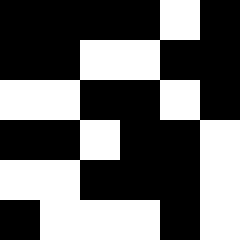[["black", "black", "black", "black", "white", "black"], ["black", "black", "white", "white", "black", "black"], ["white", "white", "black", "black", "white", "black"], ["black", "black", "white", "black", "black", "white"], ["white", "white", "black", "black", "black", "white"], ["black", "white", "white", "white", "black", "white"]]